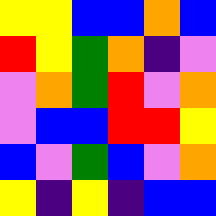[["yellow", "yellow", "blue", "blue", "orange", "blue"], ["red", "yellow", "green", "orange", "indigo", "violet"], ["violet", "orange", "green", "red", "violet", "orange"], ["violet", "blue", "blue", "red", "red", "yellow"], ["blue", "violet", "green", "blue", "violet", "orange"], ["yellow", "indigo", "yellow", "indigo", "blue", "blue"]]